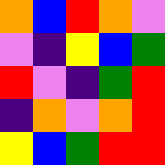[["orange", "blue", "red", "orange", "violet"], ["violet", "indigo", "yellow", "blue", "green"], ["red", "violet", "indigo", "green", "red"], ["indigo", "orange", "violet", "orange", "red"], ["yellow", "blue", "green", "red", "red"]]